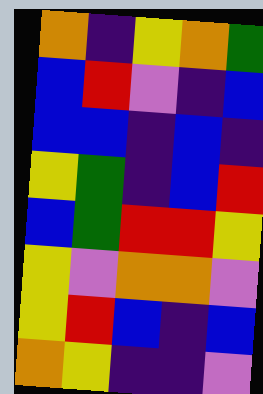[["orange", "indigo", "yellow", "orange", "green"], ["blue", "red", "violet", "indigo", "blue"], ["blue", "blue", "indigo", "blue", "indigo"], ["yellow", "green", "indigo", "blue", "red"], ["blue", "green", "red", "red", "yellow"], ["yellow", "violet", "orange", "orange", "violet"], ["yellow", "red", "blue", "indigo", "blue"], ["orange", "yellow", "indigo", "indigo", "violet"]]